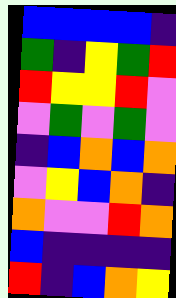[["blue", "blue", "blue", "blue", "indigo"], ["green", "indigo", "yellow", "green", "red"], ["red", "yellow", "yellow", "red", "violet"], ["violet", "green", "violet", "green", "violet"], ["indigo", "blue", "orange", "blue", "orange"], ["violet", "yellow", "blue", "orange", "indigo"], ["orange", "violet", "violet", "red", "orange"], ["blue", "indigo", "indigo", "indigo", "indigo"], ["red", "indigo", "blue", "orange", "yellow"]]